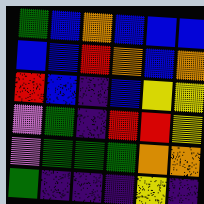[["green", "blue", "orange", "blue", "blue", "blue"], ["blue", "blue", "red", "orange", "blue", "orange"], ["red", "blue", "indigo", "blue", "yellow", "yellow"], ["violet", "green", "indigo", "red", "red", "yellow"], ["violet", "green", "green", "green", "orange", "orange"], ["green", "indigo", "indigo", "indigo", "yellow", "indigo"]]